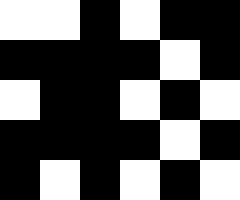[["white", "white", "black", "white", "black", "black"], ["black", "black", "black", "black", "white", "black"], ["white", "black", "black", "white", "black", "white"], ["black", "black", "black", "black", "white", "black"], ["black", "white", "black", "white", "black", "white"]]